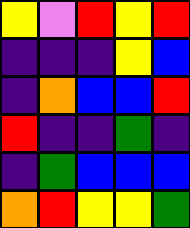[["yellow", "violet", "red", "yellow", "red"], ["indigo", "indigo", "indigo", "yellow", "blue"], ["indigo", "orange", "blue", "blue", "red"], ["red", "indigo", "indigo", "green", "indigo"], ["indigo", "green", "blue", "blue", "blue"], ["orange", "red", "yellow", "yellow", "green"]]